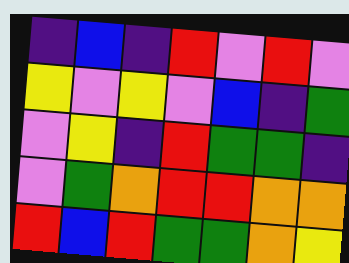[["indigo", "blue", "indigo", "red", "violet", "red", "violet"], ["yellow", "violet", "yellow", "violet", "blue", "indigo", "green"], ["violet", "yellow", "indigo", "red", "green", "green", "indigo"], ["violet", "green", "orange", "red", "red", "orange", "orange"], ["red", "blue", "red", "green", "green", "orange", "yellow"]]